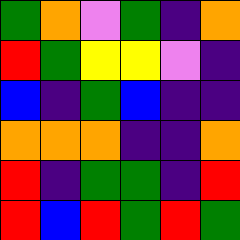[["green", "orange", "violet", "green", "indigo", "orange"], ["red", "green", "yellow", "yellow", "violet", "indigo"], ["blue", "indigo", "green", "blue", "indigo", "indigo"], ["orange", "orange", "orange", "indigo", "indigo", "orange"], ["red", "indigo", "green", "green", "indigo", "red"], ["red", "blue", "red", "green", "red", "green"]]